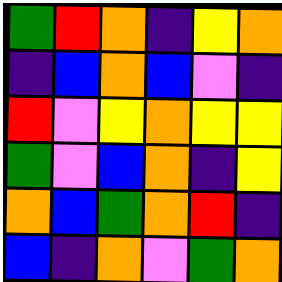[["green", "red", "orange", "indigo", "yellow", "orange"], ["indigo", "blue", "orange", "blue", "violet", "indigo"], ["red", "violet", "yellow", "orange", "yellow", "yellow"], ["green", "violet", "blue", "orange", "indigo", "yellow"], ["orange", "blue", "green", "orange", "red", "indigo"], ["blue", "indigo", "orange", "violet", "green", "orange"]]